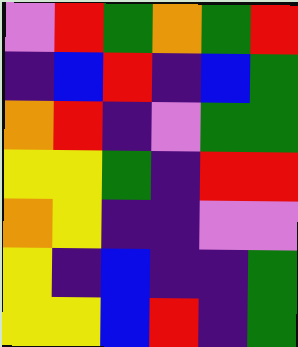[["violet", "red", "green", "orange", "green", "red"], ["indigo", "blue", "red", "indigo", "blue", "green"], ["orange", "red", "indigo", "violet", "green", "green"], ["yellow", "yellow", "green", "indigo", "red", "red"], ["orange", "yellow", "indigo", "indigo", "violet", "violet"], ["yellow", "indigo", "blue", "indigo", "indigo", "green"], ["yellow", "yellow", "blue", "red", "indigo", "green"]]